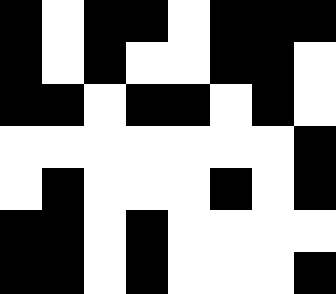[["black", "white", "black", "black", "white", "black", "black", "black"], ["black", "white", "black", "white", "white", "black", "black", "white"], ["black", "black", "white", "black", "black", "white", "black", "white"], ["white", "white", "white", "white", "white", "white", "white", "black"], ["white", "black", "white", "white", "white", "black", "white", "black"], ["black", "black", "white", "black", "white", "white", "white", "white"], ["black", "black", "white", "black", "white", "white", "white", "black"]]